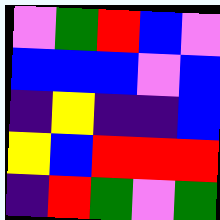[["violet", "green", "red", "blue", "violet"], ["blue", "blue", "blue", "violet", "blue"], ["indigo", "yellow", "indigo", "indigo", "blue"], ["yellow", "blue", "red", "red", "red"], ["indigo", "red", "green", "violet", "green"]]